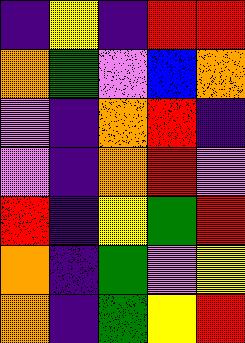[["indigo", "yellow", "indigo", "red", "red"], ["orange", "green", "violet", "blue", "orange"], ["violet", "indigo", "orange", "red", "indigo"], ["violet", "indigo", "orange", "red", "violet"], ["red", "indigo", "yellow", "green", "red"], ["orange", "indigo", "green", "violet", "yellow"], ["orange", "indigo", "green", "yellow", "red"]]